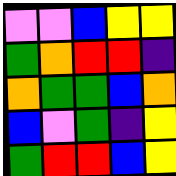[["violet", "violet", "blue", "yellow", "yellow"], ["green", "orange", "red", "red", "indigo"], ["orange", "green", "green", "blue", "orange"], ["blue", "violet", "green", "indigo", "yellow"], ["green", "red", "red", "blue", "yellow"]]